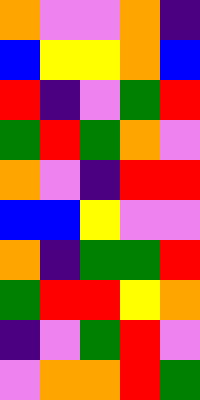[["orange", "violet", "violet", "orange", "indigo"], ["blue", "yellow", "yellow", "orange", "blue"], ["red", "indigo", "violet", "green", "red"], ["green", "red", "green", "orange", "violet"], ["orange", "violet", "indigo", "red", "red"], ["blue", "blue", "yellow", "violet", "violet"], ["orange", "indigo", "green", "green", "red"], ["green", "red", "red", "yellow", "orange"], ["indigo", "violet", "green", "red", "violet"], ["violet", "orange", "orange", "red", "green"]]